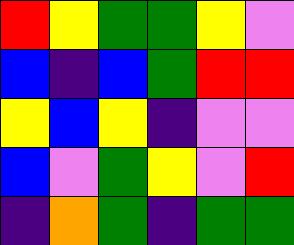[["red", "yellow", "green", "green", "yellow", "violet"], ["blue", "indigo", "blue", "green", "red", "red"], ["yellow", "blue", "yellow", "indigo", "violet", "violet"], ["blue", "violet", "green", "yellow", "violet", "red"], ["indigo", "orange", "green", "indigo", "green", "green"]]